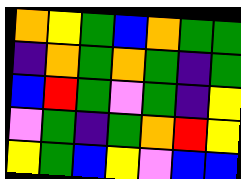[["orange", "yellow", "green", "blue", "orange", "green", "green"], ["indigo", "orange", "green", "orange", "green", "indigo", "green"], ["blue", "red", "green", "violet", "green", "indigo", "yellow"], ["violet", "green", "indigo", "green", "orange", "red", "yellow"], ["yellow", "green", "blue", "yellow", "violet", "blue", "blue"]]